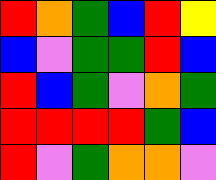[["red", "orange", "green", "blue", "red", "yellow"], ["blue", "violet", "green", "green", "red", "blue"], ["red", "blue", "green", "violet", "orange", "green"], ["red", "red", "red", "red", "green", "blue"], ["red", "violet", "green", "orange", "orange", "violet"]]